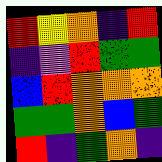[["red", "yellow", "orange", "indigo", "red"], ["indigo", "violet", "red", "green", "green"], ["blue", "red", "orange", "orange", "orange"], ["green", "green", "orange", "blue", "green"], ["red", "indigo", "green", "orange", "indigo"]]